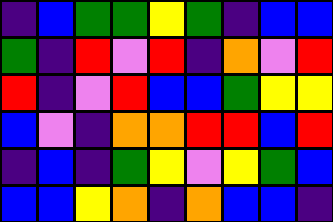[["indigo", "blue", "green", "green", "yellow", "green", "indigo", "blue", "blue"], ["green", "indigo", "red", "violet", "red", "indigo", "orange", "violet", "red"], ["red", "indigo", "violet", "red", "blue", "blue", "green", "yellow", "yellow"], ["blue", "violet", "indigo", "orange", "orange", "red", "red", "blue", "red"], ["indigo", "blue", "indigo", "green", "yellow", "violet", "yellow", "green", "blue"], ["blue", "blue", "yellow", "orange", "indigo", "orange", "blue", "blue", "indigo"]]